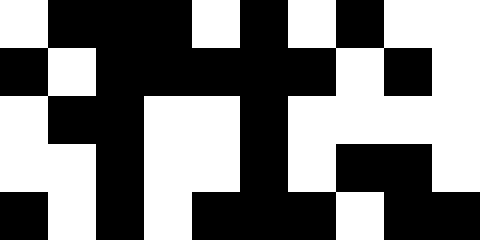[["white", "black", "black", "black", "white", "black", "white", "black", "white", "white"], ["black", "white", "black", "black", "black", "black", "black", "white", "black", "white"], ["white", "black", "black", "white", "white", "black", "white", "white", "white", "white"], ["white", "white", "black", "white", "white", "black", "white", "black", "black", "white"], ["black", "white", "black", "white", "black", "black", "black", "white", "black", "black"]]